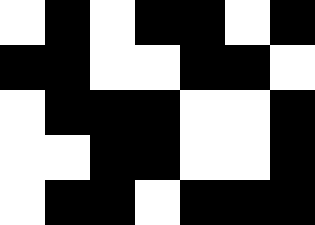[["white", "black", "white", "black", "black", "white", "black"], ["black", "black", "white", "white", "black", "black", "white"], ["white", "black", "black", "black", "white", "white", "black"], ["white", "white", "black", "black", "white", "white", "black"], ["white", "black", "black", "white", "black", "black", "black"]]